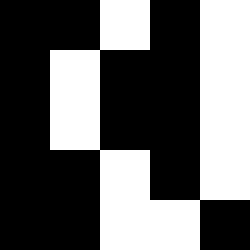[["black", "black", "white", "black", "white"], ["black", "white", "black", "black", "white"], ["black", "white", "black", "black", "white"], ["black", "black", "white", "black", "white"], ["black", "black", "white", "white", "black"]]